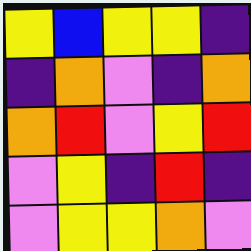[["yellow", "blue", "yellow", "yellow", "indigo"], ["indigo", "orange", "violet", "indigo", "orange"], ["orange", "red", "violet", "yellow", "red"], ["violet", "yellow", "indigo", "red", "indigo"], ["violet", "yellow", "yellow", "orange", "violet"]]